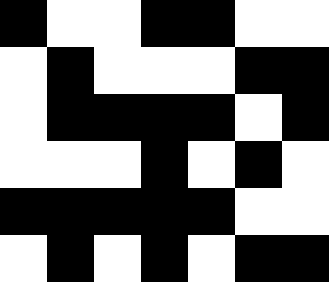[["black", "white", "white", "black", "black", "white", "white"], ["white", "black", "white", "white", "white", "black", "black"], ["white", "black", "black", "black", "black", "white", "black"], ["white", "white", "white", "black", "white", "black", "white"], ["black", "black", "black", "black", "black", "white", "white"], ["white", "black", "white", "black", "white", "black", "black"]]